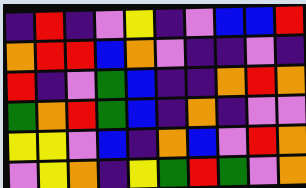[["indigo", "red", "indigo", "violet", "yellow", "indigo", "violet", "blue", "blue", "red"], ["orange", "red", "red", "blue", "orange", "violet", "indigo", "indigo", "violet", "indigo"], ["red", "indigo", "violet", "green", "blue", "indigo", "indigo", "orange", "red", "orange"], ["green", "orange", "red", "green", "blue", "indigo", "orange", "indigo", "violet", "violet"], ["yellow", "yellow", "violet", "blue", "indigo", "orange", "blue", "violet", "red", "orange"], ["violet", "yellow", "orange", "indigo", "yellow", "green", "red", "green", "violet", "orange"]]